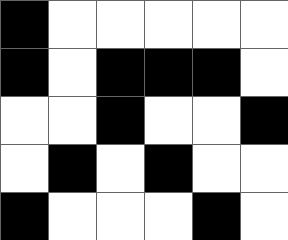[["black", "white", "white", "white", "white", "white"], ["black", "white", "black", "black", "black", "white"], ["white", "white", "black", "white", "white", "black"], ["white", "black", "white", "black", "white", "white"], ["black", "white", "white", "white", "black", "white"]]